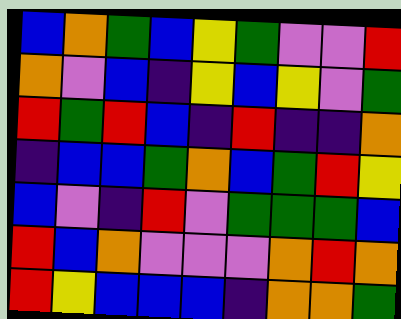[["blue", "orange", "green", "blue", "yellow", "green", "violet", "violet", "red"], ["orange", "violet", "blue", "indigo", "yellow", "blue", "yellow", "violet", "green"], ["red", "green", "red", "blue", "indigo", "red", "indigo", "indigo", "orange"], ["indigo", "blue", "blue", "green", "orange", "blue", "green", "red", "yellow"], ["blue", "violet", "indigo", "red", "violet", "green", "green", "green", "blue"], ["red", "blue", "orange", "violet", "violet", "violet", "orange", "red", "orange"], ["red", "yellow", "blue", "blue", "blue", "indigo", "orange", "orange", "green"]]